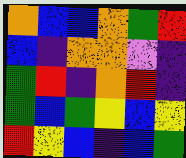[["orange", "blue", "blue", "orange", "green", "red"], ["blue", "indigo", "orange", "orange", "violet", "indigo"], ["green", "red", "indigo", "orange", "red", "indigo"], ["green", "blue", "green", "yellow", "blue", "yellow"], ["red", "yellow", "blue", "indigo", "blue", "green"]]